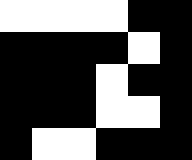[["white", "white", "white", "white", "black", "black"], ["black", "black", "black", "black", "white", "black"], ["black", "black", "black", "white", "black", "black"], ["black", "black", "black", "white", "white", "black"], ["black", "white", "white", "black", "black", "black"]]